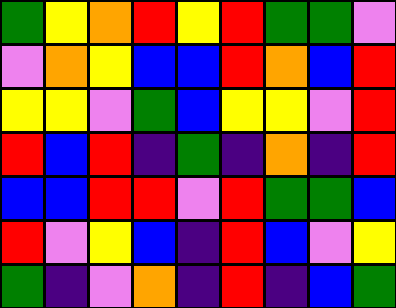[["green", "yellow", "orange", "red", "yellow", "red", "green", "green", "violet"], ["violet", "orange", "yellow", "blue", "blue", "red", "orange", "blue", "red"], ["yellow", "yellow", "violet", "green", "blue", "yellow", "yellow", "violet", "red"], ["red", "blue", "red", "indigo", "green", "indigo", "orange", "indigo", "red"], ["blue", "blue", "red", "red", "violet", "red", "green", "green", "blue"], ["red", "violet", "yellow", "blue", "indigo", "red", "blue", "violet", "yellow"], ["green", "indigo", "violet", "orange", "indigo", "red", "indigo", "blue", "green"]]